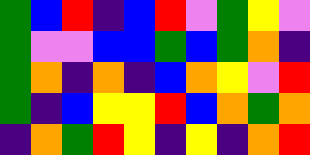[["green", "blue", "red", "indigo", "blue", "red", "violet", "green", "yellow", "violet"], ["green", "violet", "violet", "blue", "blue", "green", "blue", "green", "orange", "indigo"], ["green", "orange", "indigo", "orange", "indigo", "blue", "orange", "yellow", "violet", "red"], ["green", "indigo", "blue", "yellow", "yellow", "red", "blue", "orange", "green", "orange"], ["indigo", "orange", "green", "red", "yellow", "indigo", "yellow", "indigo", "orange", "red"]]